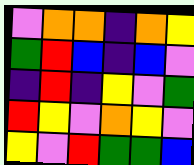[["violet", "orange", "orange", "indigo", "orange", "yellow"], ["green", "red", "blue", "indigo", "blue", "violet"], ["indigo", "red", "indigo", "yellow", "violet", "green"], ["red", "yellow", "violet", "orange", "yellow", "violet"], ["yellow", "violet", "red", "green", "green", "blue"]]